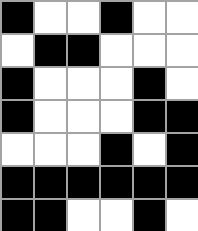[["black", "white", "white", "black", "white", "white"], ["white", "black", "black", "white", "white", "white"], ["black", "white", "white", "white", "black", "white"], ["black", "white", "white", "white", "black", "black"], ["white", "white", "white", "black", "white", "black"], ["black", "black", "black", "black", "black", "black"], ["black", "black", "white", "white", "black", "white"]]